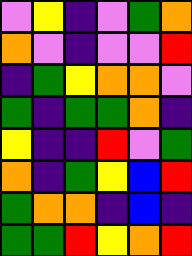[["violet", "yellow", "indigo", "violet", "green", "orange"], ["orange", "violet", "indigo", "violet", "violet", "red"], ["indigo", "green", "yellow", "orange", "orange", "violet"], ["green", "indigo", "green", "green", "orange", "indigo"], ["yellow", "indigo", "indigo", "red", "violet", "green"], ["orange", "indigo", "green", "yellow", "blue", "red"], ["green", "orange", "orange", "indigo", "blue", "indigo"], ["green", "green", "red", "yellow", "orange", "red"]]